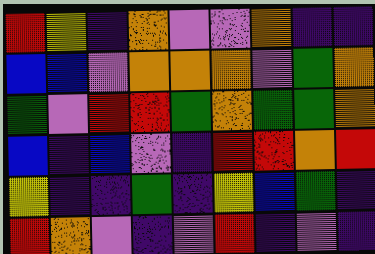[["red", "yellow", "indigo", "orange", "violet", "violet", "orange", "indigo", "indigo"], ["blue", "blue", "violet", "orange", "orange", "orange", "violet", "green", "orange"], ["green", "violet", "red", "red", "green", "orange", "green", "green", "orange"], ["blue", "indigo", "blue", "violet", "indigo", "red", "red", "orange", "red"], ["yellow", "indigo", "indigo", "green", "indigo", "yellow", "blue", "green", "indigo"], ["red", "orange", "violet", "indigo", "violet", "red", "indigo", "violet", "indigo"]]